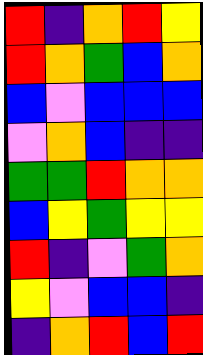[["red", "indigo", "orange", "red", "yellow"], ["red", "orange", "green", "blue", "orange"], ["blue", "violet", "blue", "blue", "blue"], ["violet", "orange", "blue", "indigo", "indigo"], ["green", "green", "red", "orange", "orange"], ["blue", "yellow", "green", "yellow", "yellow"], ["red", "indigo", "violet", "green", "orange"], ["yellow", "violet", "blue", "blue", "indigo"], ["indigo", "orange", "red", "blue", "red"]]